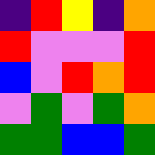[["indigo", "red", "yellow", "indigo", "orange"], ["red", "violet", "violet", "violet", "red"], ["blue", "violet", "red", "orange", "red"], ["violet", "green", "violet", "green", "orange"], ["green", "green", "blue", "blue", "green"]]